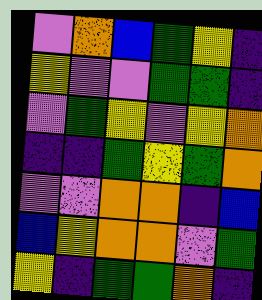[["violet", "orange", "blue", "green", "yellow", "indigo"], ["yellow", "violet", "violet", "green", "green", "indigo"], ["violet", "green", "yellow", "violet", "yellow", "orange"], ["indigo", "indigo", "green", "yellow", "green", "orange"], ["violet", "violet", "orange", "orange", "indigo", "blue"], ["blue", "yellow", "orange", "orange", "violet", "green"], ["yellow", "indigo", "green", "green", "orange", "indigo"]]